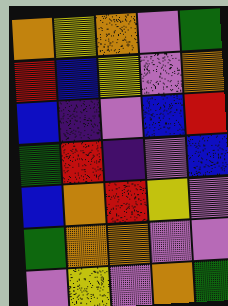[["orange", "yellow", "orange", "violet", "green"], ["red", "blue", "yellow", "violet", "orange"], ["blue", "indigo", "violet", "blue", "red"], ["green", "red", "indigo", "violet", "blue"], ["blue", "orange", "red", "yellow", "violet"], ["green", "orange", "orange", "violet", "violet"], ["violet", "yellow", "violet", "orange", "green"]]